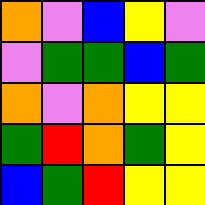[["orange", "violet", "blue", "yellow", "violet"], ["violet", "green", "green", "blue", "green"], ["orange", "violet", "orange", "yellow", "yellow"], ["green", "red", "orange", "green", "yellow"], ["blue", "green", "red", "yellow", "yellow"]]